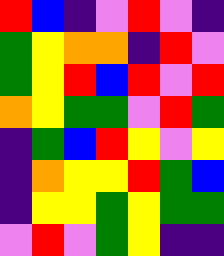[["red", "blue", "indigo", "violet", "red", "violet", "indigo"], ["green", "yellow", "orange", "orange", "indigo", "red", "violet"], ["green", "yellow", "red", "blue", "red", "violet", "red"], ["orange", "yellow", "green", "green", "violet", "red", "green"], ["indigo", "green", "blue", "red", "yellow", "violet", "yellow"], ["indigo", "orange", "yellow", "yellow", "red", "green", "blue"], ["indigo", "yellow", "yellow", "green", "yellow", "green", "green"], ["violet", "red", "violet", "green", "yellow", "indigo", "indigo"]]